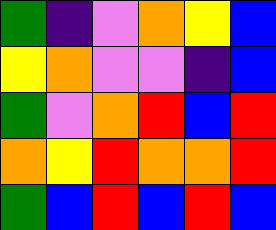[["green", "indigo", "violet", "orange", "yellow", "blue"], ["yellow", "orange", "violet", "violet", "indigo", "blue"], ["green", "violet", "orange", "red", "blue", "red"], ["orange", "yellow", "red", "orange", "orange", "red"], ["green", "blue", "red", "blue", "red", "blue"]]